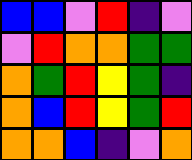[["blue", "blue", "violet", "red", "indigo", "violet"], ["violet", "red", "orange", "orange", "green", "green"], ["orange", "green", "red", "yellow", "green", "indigo"], ["orange", "blue", "red", "yellow", "green", "red"], ["orange", "orange", "blue", "indigo", "violet", "orange"]]